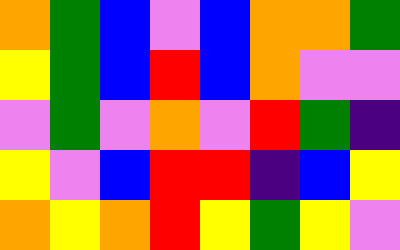[["orange", "green", "blue", "violet", "blue", "orange", "orange", "green"], ["yellow", "green", "blue", "red", "blue", "orange", "violet", "violet"], ["violet", "green", "violet", "orange", "violet", "red", "green", "indigo"], ["yellow", "violet", "blue", "red", "red", "indigo", "blue", "yellow"], ["orange", "yellow", "orange", "red", "yellow", "green", "yellow", "violet"]]